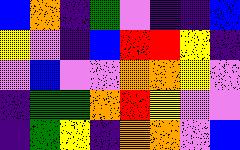[["blue", "orange", "indigo", "green", "violet", "indigo", "indigo", "blue"], ["yellow", "violet", "indigo", "blue", "red", "red", "yellow", "indigo"], ["violet", "blue", "violet", "violet", "orange", "orange", "yellow", "violet"], ["indigo", "green", "green", "orange", "red", "yellow", "violet", "violet"], ["indigo", "green", "yellow", "indigo", "orange", "orange", "violet", "blue"]]